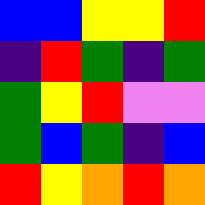[["blue", "blue", "yellow", "yellow", "red"], ["indigo", "red", "green", "indigo", "green"], ["green", "yellow", "red", "violet", "violet"], ["green", "blue", "green", "indigo", "blue"], ["red", "yellow", "orange", "red", "orange"]]